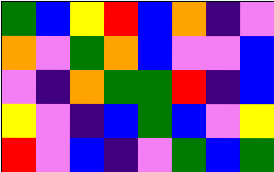[["green", "blue", "yellow", "red", "blue", "orange", "indigo", "violet"], ["orange", "violet", "green", "orange", "blue", "violet", "violet", "blue"], ["violet", "indigo", "orange", "green", "green", "red", "indigo", "blue"], ["yellow", "violet", "indigo", "blue", "green", "blue", "violet", "yellow"], ["red", "violet", "blue", "indigo", "violet", "green", "blue", "green"]]